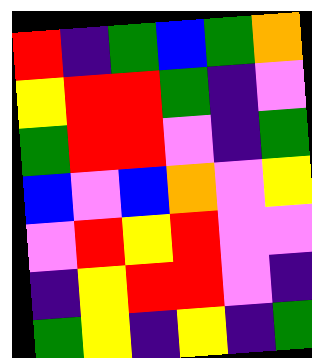[["red", "indigo", "green", "blue", "green", "orange"], ["yellow", "red", "red", "green", "indigo", "violet"], ["green", "red", "red", "violet", "indigo", "green"], ["blue", "violet", "blue", "orange", "violet", "yellow"], ["violet", "red", "yellow", "red", "violet", "violet"], ["indigo", "yellow", "red", "red", "violet", "indigo"], ["green", "yellow", "indigo", "yellow", "indigo", "green"]]